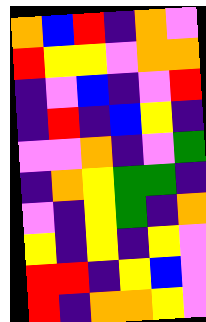[["orange", "blue", "red", "indigo", "orange", "violet"], ["red", "yellow", "yellow", "violet", "orange", "orange"], ["indigo", "violet", "blue", "indigo", "violet", "red"], ["indigo", "red", "indigo", "blue", "yellow", "indigo"], ["violet", "violet", "orange", "indigo", "violet", "green"], ["indigo", "orange", "yellow", "green", "green", "indigo"], ["violet", "indigo", "yellow", "green", "indigo", "orange"], ["yellow", "indigo", "yellow", "indigo", "yellow", "violet"], ["red", "red", "indigo", "yellow", "blue", "violet"], ["red", "indigo", "orange", "orange", "yellow", "violet"]]